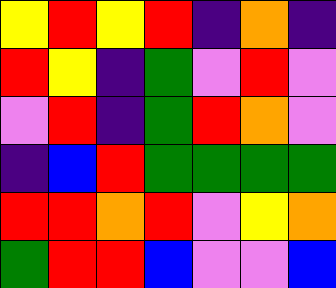[["yellow", "red", "yellow", "red", "indigo", "orange", "indigo"], ["red", "yellow", "indigo", "green", "violet", "red", "violet"], ["violet", "red", "indigo", "green", "red", "orange", "violet"], ["indigo", "blue", "red", "green", "green", "green", "green"], ["red", "red", "orange", "red", "violet", "yellow", "orange"], ["green", "red", "red", "blue", "violet", "violet", "blue"]]